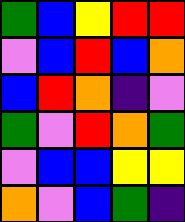[["green", "blue", "yellow", "red", "red"], ["violet", "blue", "red", "blue", "orange"], ["blue", "red", "orange", "indigo", "violet"], ["green", "violet", "red", "orange", "green"], ["violet", "blue", "blue", "yellow", "yellow"], ["orange", "violet", "blue", "green", "indigo"]]